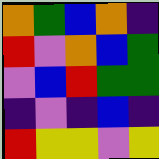[["orange", "green", "blue", "orange", "indigo"], ["red", "violet", "orange", "blue", "green"], ["violet", "blue", "red", "green", "green"], ["indigo", "violet", "indigo", "blue", "indigo"], ["red", "yellow", "yellow", "violet", "yellow"]]